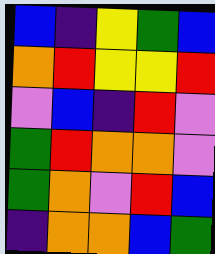[["blue", "indigo", "yellow", "green", "blue"], ["orange", "red", "yellow", "yellow", "red"], ["violet", "blue", "indigo", "red", "violet"], ["green", "red", "orange", "orange", "violet"], ["green", "orange", "violet", "red", "blue"], ["indigo", "orange", "orange", "blue", "green"]]